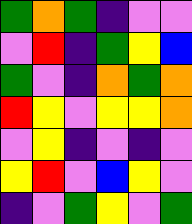[["green", "orange", "green", "indigo", "violet", "violet"], ["violet", "red", "indigo", "green", "yellow", "blue"], ["green", "violet", "indigo", "orange", "green", "orange"], ["red", "yellow", "violet", "yellow", "yellow", "orange"], ["violet", "yellow", "indigo", "violet", "indigo", "violet"], ["yellow", "red", "violet", "blue", "yellow", "violet"], ["indigo", "violet", "green", "yellow", "violet", "green"]]